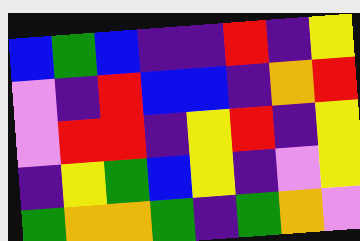[["blue", "green", "blue", "indigo", "indigo", "red", "indigo", "yellow"], ["violet", "indigo", "red", "blue", "blue", "indigo", "orange", "red"], ["violet", "red", "red", "indigo", "yellow", "red", "indigo", "yellow"], ["indigo", "yellow", "green", "blue", "yellow", "indigo", "violet", "yellow"], ["green", "orange", "orange", "green", "indigo", "green", "orange", "violet"]]